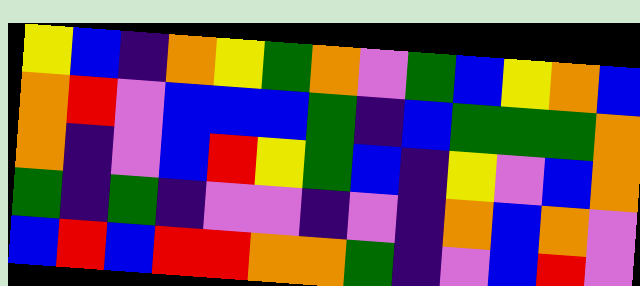[["yellow", "blue", "indigo", "orange", "yellow", "green", "orange", "violet", "green", "blue", "yellow", "orange", "blue"], ["orange", "red", "violet", "blue", "blue", "blue", "green", "indigo", "blue", "green", "green", "green", "orange"], ["orange", "indigo", "violet", "blue", "red", "yellow", "green", "blue", "indigo", "yellow", "violet", "blue", "orange"], ["green", "indigo", "green", "indigo", "violet", "violet", "indigo", "violet", "indigo", "orange", "blue", "orange", "violet"], ["blue", "red", "blue", "red", "red", "orange", "orange", "green", "indigo", "violet", "blue", "red", "violet"]]